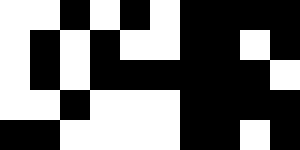[["white", "white", "black", "white", "black", "white", "black", "black", "black", "black"], ["white", "black", "white", "black", "white", "white", "black", "black", "white", "black"], ["white", "black", "white", "black", "black", "black", "black", "black", "black", "white"], ["white", "white", "black", "white", "white", "white", "black", "black", "black", "black"], ["black", "black", "white", "white", "white", "white", "black", "black", "white", "black"]]